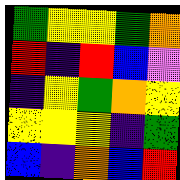[["green", "yellow", "yellow", "green", "orange"], ["red", "indigo", "red", "blue", "violet"], ["indigo", "yellow", "green", "orange", "yellow"], ["yellow", "yellow", "yellow", "indigo", "green"], ["blue", "indigo", "orange", "blue", "red"]]